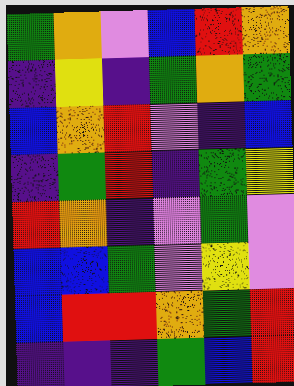[["green", "orange", "violet", "blue", "red", "orange"], ["indigo", "yellow", "indigo", "green", "orange", "green"], ["blue", "orange", "red", "violet", "indigo", "blue"], ["indigo", "green", "red", "indigo", "green", "yellow"], ["red", "orange", "indigo", "violet", "green", "violet"], ["blue", "blue", "green", "violet", "yellow", "violet"], ["blue", "red", "red", "orange", "green", "red"], ["indigo", "indigo", "indigo", "green", "blue", "red"]]